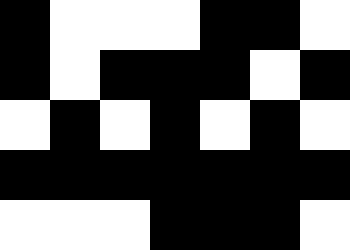[["black", "white", "white", "white", "black", "black", "white"], ["black", "white", "black", "black", "black", "white", "black"], ["white", "black", "white", "black", "white", "black", "white"], ["black", "black", "black", "black", "black", "black", "black"], ["white", "white", "white", "black", "black", "black", "white"]]